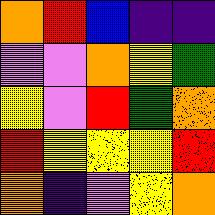[["orange", "red", "blue", "indigo", "indigo"], ["violet", "violet", "orange", "yellow", "green"], ["yellow", "violet", "red", "green", "orange"], ["red", "yellow", "yellow", "yellow", "red"], ["orange", "indigo", "violet", "yellow", "orange"]]